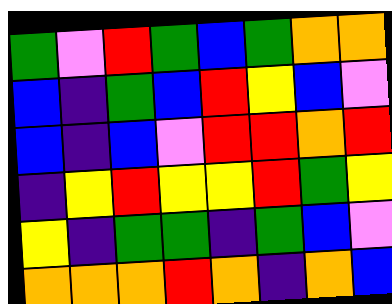[["green", "violet", "red", "green", "blue", "green", "orange", "orange"], ["blue", "indigo", "green", "blue", "red", "yellow", "blue", "violet"], ["blue", "indigo", "blue", "violet", "red", "red", "orange", "red"], ["indigo", "yellow", "red", "yellow", "yellow", "red", "green", "yellow"], ["yellow", "indigo", "green", "green", "indigo", "green", "blue", "violet"], ["orange", "orange", "orange", "red", "orange", "indigo", "orange", "blue"]]